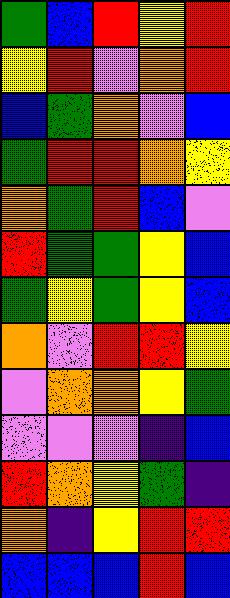[["green", "blue", "red", "yellow", "red"], ["yellow", "red", "violet", "orange", "red"], ["blue", "green", "orange", "violet", "blue"], ["green", "red", "red", "orange", "yellow"], ["orange", "green", "red", "blue", "violet"], ["red", "green", "green", "yellow", "blue"], ["green", "yellow", "green", "yellow", "blue"], ["orange", "violet", "red", "red", "yellow"], ["violet", "orange", "orange", "yellow", "green"], ["violet", "violet", "violet", "indigo", "blue"], ["red", "orange", "yellow", "green", "indigo"], ["orange", "indigo", "yellow", "red", "red"], ["blue", "blue", "blue", "red", "blue"]]